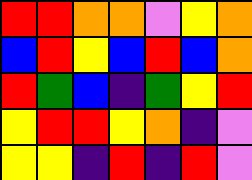[["red", "red", "orange", "orange", "violet", "yellow", "orange"], ["blue", "red", "yellow", "blue", "red", "blue", "orange"], ["red", "green", "blue", "indigo", "green", "yellow", "red"], ["yellow", "red", "red", "yellow", "orange", "indigo", "violet"], ["yellow", "yellow", "indigo", "red", "indigo", "red", "violet"]]